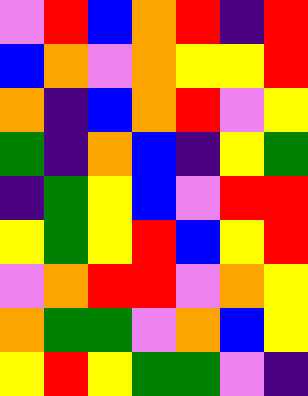[["violet", "red", "blue", "orange", "red", "indigo", "red"], ["blue", "orange", "violet", "orange", "yellow", "yellow", "red"], ["orange", "indigo", "blue", "orange", "red", "violet", "yellow"], ["green", "indigo", "orange", "blue", "indigo", "yellow", "green"], ["indigo", "green", "yellow", "blue", "violet", "red", "red"], ["yellow", "green", "yellow", "red", "blue", "yellow", "red"], ["violet", "orange", "red", "red", "violet", "orange", "yellow"], ["orange", "green", "green", "violet", "orange", "blue", "yellow"], ["yellow", "red", "yellow", "green", "green", "violet", "indigo"]]